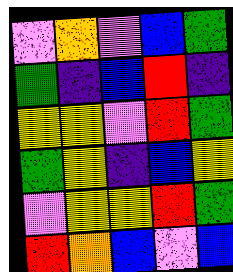[["violet", "orange", "violet", "blue", "green"], ["green", "indigo", "blue", "red", "indigo"], ["yellow", "yellow", "violet", "red", "green"], ["green", "yellow", "indigo", "blue", "yellow"], ["violet", "yellow", "yellow", "red", "green"], ["red", "orange", "blue", "violet", "blue"]]